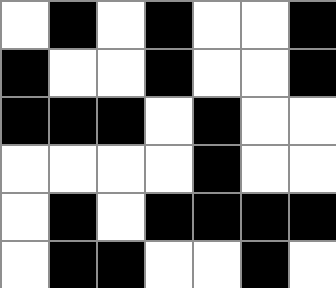[["white", "black", "white", "black", "white", "white", "black"], ["black", "white", "white", "black", "white", "white", "black"], ["black", "black", "black", "white", "black", "white", "white"], ["white", "white", "white", "white", "black", "white", "white"], ["white", "black", "white", "black", "black", "black", "black"], ["white", "black", "black", "white", "white", "black", "white"]]